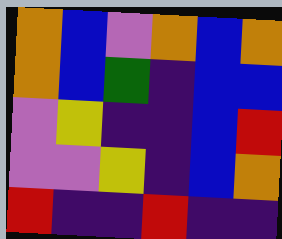[["orange", "blue", "violet", "orange", "blue", "orange"], ["orange", "blue", "green", "indigo", "blue", "blue"], ["violet", "yellow", "indigo", "indigo", "blue", "red"], ["violet", "violet", "yellow", "indigo", "blue", "orange"], ["red", "indigo", "indigo", "red", "indigo", "indigo"]]